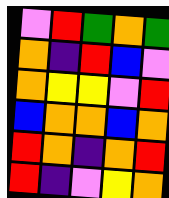[["violet", "red", "green", "orange", "green"], ["orange", "indigo", "red", "blue", "violet"], ["orange", "yellow", "yellow", "violet", "red"], ["blue", "orange", "orange", "blue", "orange"], ["red", "orange", "indigo", "orange", "red"], ["red", "indigo", "violet", "yellow", "orange"]]